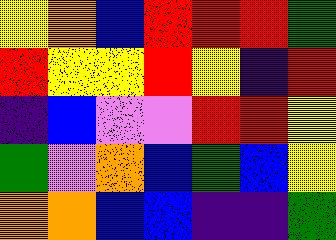[["yellow", "orange", "blue", "red", "red", "red", "green"], ["red", "yellow", "yellow", "red", "yellow", "indigo", "red"], ["indigo", "blue", "violet", "violet", "red", "red", "yellow"], ["green", "violet", "orange", "blue", "green", "blue", "yellow"], ["orange", "orange", "blue", "blue", "indigo", "indigo", "green"]]